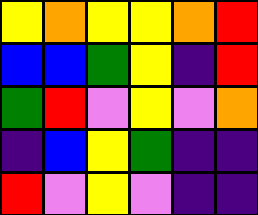[["yellow", "orange", "yellow", "yellow", "orange", "red"], ["blue", "blue", "green", "yellow", "indigo", "red"], ["green", "red", "violet", "yellow", "violet", "orange"], ["indigo", "blue", "yellow", "green", "indigo", "indigo"], ["red", "violet", "yellow", "violet", "indigo", "indigo"]]